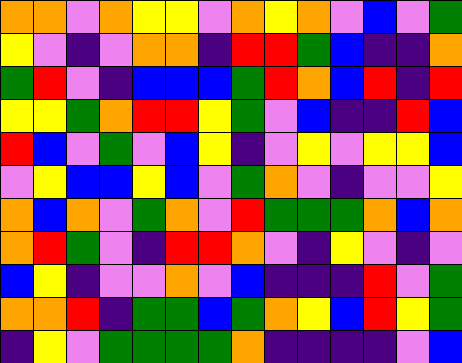[["orange", "orange", "violet", "orange", "yellow", "yellow", "violet", "orange", "yellow", "orange", "violet", "blue", "violet", "green"], ["yellow", "violet", "indigo", "violet", "orange", "orange", "indigo", "red", "red", "green", "blue", "indigo", "indigo", "orange"], ["green", "red", "violet", "indigo", "blue", "blue", "blue", "green", "red", "orange", "blue", "red", "indigo", "red"], ["yellow", "yellow", "green", "orange", "red", "red", "yellow", "green", "violet", "blue", "indigo", "indigo", "red", "blue"], ["red", "blue", "violet", "green", "violet", "blue", "yellow", "indigo", "violet", "yellow", "violet", "yellow", "yellow", "blue"], ["violet", "yellow", "blue", "blue", "yellow", "blue", "violet", "green", "orange", "violet", "indigo", "violet", "violet", "yellow"], ["orange", "blue", "orange", "violet", "green", "orange", "violet", "red", "green", "green", "green", "orange", "blue", "orange"], ["orange", "red", "green", "violet", "indigo", "red", "red", "orange", "violet", "indigo", "yellow", "violet", "indigo", "violet"], ["blue", "yellow", "indigo", "violet", "violet", "orange", "violet", "blue", "indigo", "indigo", "indigo", "red", "violet", "green"], ["orange", "orange", "red", "indigo", "green", "green", "blue", "green", "orange", "yellow", "blue", "red", "yellow", "green"], ["indigo", "yellow", "violet", "green", "green", "green", "green", "orange", "indigo", "indigo", "indigo", "indigo", "violet", "blue"]]